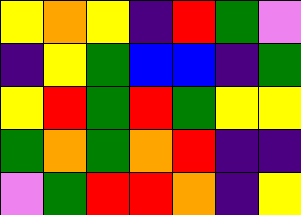[["yellow", "orange", "yellow", "indigo", "red", "green", "violet"], ["indigo", "yellow", "green", "blue", "blue", "indigo", "green"], ["yellow", "red", "green", "red", "green", "yellow", "yellow"], ["green", "orange", "green", "orange", "red", "indigo", "indigo"], ["violet", "green", "red", "red", "orange", "indigo", "yellow"]]